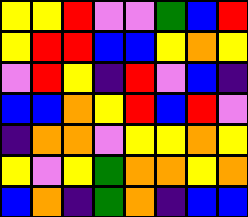[["yellow", "yellow", "red", "violet", "violet", "green", "blue", "red"], ["yellow", "red", "red", "blue", "blue", "yellow", "orange", "yellow"], ["violet", "red", "yellow", "indigo", "red", "violet", "blue", "indigo"], ["blue", "blue", "orange", "yellow", "red", "blue", "red", "violet"], ["indigo", "orange", "orange", "violet", "yellow", "yellow", "orange", "yellow"], ["yellow", "violet", "yellow", "green", "orange", "orange", "yellow", "orange"], ["blue", "orange", "indigo", "green", "orange", "indigo", "blue", "blue"]]